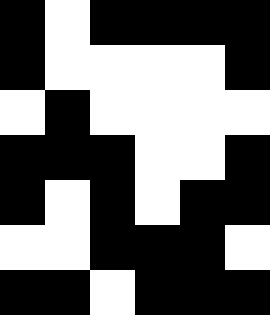[["black", "white", "black", "black", "black", "black"], ["black", "white", "white", "white", "white", "black"], ["white", "black", "white", "white", "white", "white"], ["black", "black", "black", "white", "white", "black"], ["black", "white", "black", "white", "black", "black"], ["white", "white", "black", "black", "black", "white"], ["black", "black", "white", "black", "black", "black"]]